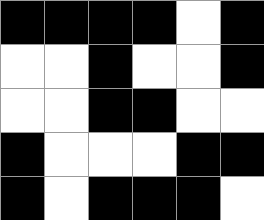[["black", "black", "black", "black", "white", "black"], ["white", "white", "black", "white", "white", "black"], ["white", "white", "black", "black", "white", "white"], ["black", "white", "white", "white", "black", "black"], ["black", "white", "black", "black", "black", "white"]]